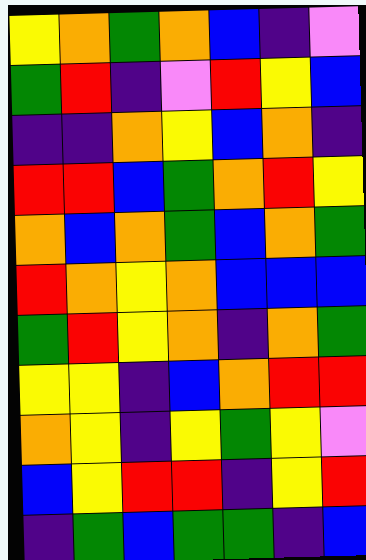[["yellow", "orange", "green", "orange", "blue", "indigo", "violet"], ["green", "red", "indigo", "violet", "red", "yellow", "blue"], ["indigo", "indigo", "orange", "yellow", "blue", "orange", "indigo"], ["red", "red", "blue", "green", "orange", "red", "yellow"], ["orange", "blue", "orange", "green", "blue", "orange", "green"], ["red", "orange", "yellow", "orange", "blue", "blue", "blue"], ["green", "red", "yellow", "orange", "indigo", "orange", "green"], ["yellow", "yellow", "indigo", "blue", "orange", "red", "red"], ["orange", "yellow", "indigo", "yellow", "green", "yellow", "violet"], ["blue", "yellow", "red", "red", "indigo", "yellow", "red"], ["indigo", "green", "blue", "green", "green", "indigo", "blue"]]